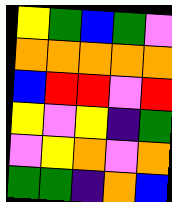[["yellow", "green", "blue", "green", "violet"], ["orange", "orange", "orange", "orange", "orange"], ["blue", "red", "red", "violet", "red"], ["yellow", "violet", "yellow", "indigo", "green"], ["violet", "yellow", "orange", "violet", "orange"], ["green", "green", "indigo", "orange", "blue"]]